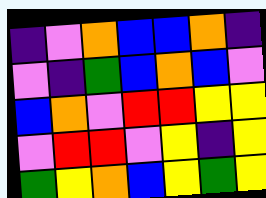[["indigo", "violet", "orange", "blue", "blue", "orange", "indigo"], ["violet", "indigo", "green", "blue", "orange", "blue", "violet"], ["blue", "orange", "violet", "red", "red", "yellow", "yellow"], ["violet", "red", "red", "violet", "yellow", "indigo", "yellow"], ["green", "yellow", "orange", "blue", "yellow", "green", "yellow"]]